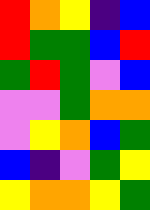[["red", "orange", "yellow", "indigo", "blue"], ["red", "green", "green", "blue", "red"], ["green", "red", "green", "violet", "blue"], ["violet", "violet", "green", "orange", "orange"], ["violet", "yellow", "orange", "blue", "green"], ["blue", "indigo", "violet", "green", "yellow"], ["yellow", "orange", "orange", "yellow", "green"]]